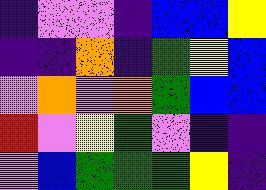[["indigo", "violet", "violet", "indigo", "blue", "blue", "yellow"], ["indigo", "indigo", "orange", "indigo", "green", "yellow", "blue"], ["violet", "orange", "violet", "orange", "green", "blue", "blue"], ["red", "violet", "yellow", "green", "violet", "indigo", "indigo"], ["violet", "blue", "green", "green", "green", "yellow", "indigo"]]